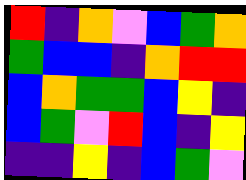[["red", "indigo", "orange", "violet", "blue", "green", "orange"], ["green", "blue", "blue", "indigo", "orange", "red", "red"], ["blue", "orange", "green", "green", "blue", "yellow", "indigo"], ["blue", "green", "violet", "red", "blue", "indigo", "yellow"], ["indigo", "indigo", "yellow", "indigo", "blue", "green", "violet"]]